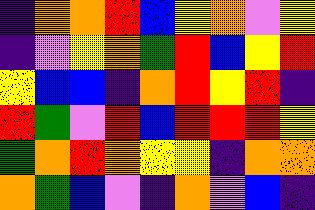[["indigo", "orange", "orange", "red", "blue", "yellow", "orange", "violet", "yellow"], ["indigo", "violet", "yellow", "orange", "green", "red", "blue", "yellow", "red"], ["yellow", "blue", "blue", "indigo", "orange", "red", "yellow", "red", "indigo"], ["red", "green", "violet", "red", "blue", "red", "red", "red", "yellow"], ["green", "orange", "red", "orange", "yellow", "yellow", "indigo", "orange", "orange"], ["orange", "green", "blue", "violet", "indigo", "orange", "violet", "blue", "indigo"]]